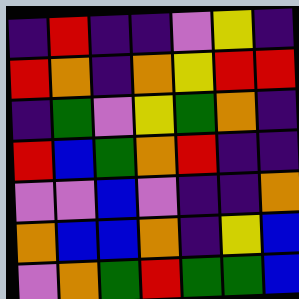[["indigo", "red", "indigo", "indigo", "violet", "yellow", "indigo"], ["red", "orange", "indigo", "orange", "yellow", "red", "red"], ["indigo", "green", "violet", "yellow", "green", "orange", "indigo"], ["red", "blue", "green", "orange", "red", "indigo", "indigo"], ["violet", "violet", "blue", "violet", "indigo", "indigo", "orange"], ["orange", "blue", "blue", "orange", "indigo", "yellow", "blue"], ["violet", "orange", "green", "red", "green", "green", "blue"]]